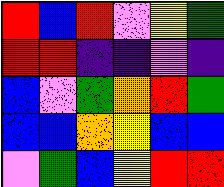[["red", "blue", "red", "violet", "yellow", "green"], ["red", "red", "indigo", "indigo", "violet", "indigo"], ["blue", "violet", "green", "orange", "red", "green"], ["blue", "blue", "orange", "yellow", "blue", "blue"], ["violet", "green", "blue", "yellow", "red", "red"]]